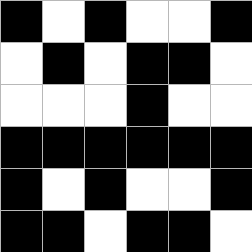[["black", "white", "black", "white", "white", "black"], ["white", "black", "white", "black", "black", "white"], ["white", "white", "white", "black", "white", "white"], ["black", "black", "black", "black", "black", "black"], ["black", "white", "black", "white", "white", "black"], ["black", "black", "white", "black", "black", "white"]]